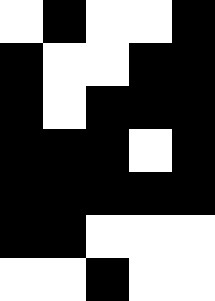[["white", "black", "white", "white", "black"], ["black", "white", "white", "black", "black"], ["black", "white", "black", "black", "black"], ["black", "black", "black", "white", "black"], ["black", "black", "black", "black", "black"], ["black", "black", "white", "white", "white"], ["white", "white", "black", "white", "white"]]